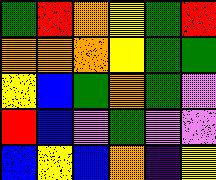[["green", "red", "orange", "yellow", "green", "red"], ["orange", "orange", "orange", "yellow", "green", "green"], ["yellow", "blue", "green", "orange", "green", "violet"], ["red", "blue", "violet", "green", "violet", "violet"], ["blue", "yellow", "blue", "orange", "indigo", "yellow"]]